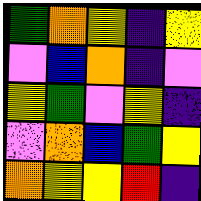[["green", "orange", "yellow", "indigo", "yellow"], ["violet", "blue", "orange", "indigo", "violet"], ["yellow", "green", "violet", "yellow", "indigo"], ["violet", "orange", "blue", "green", "yellow"], ["orange", "yellow", "yellow", "red", "indigo"]]